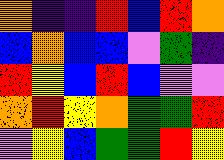[["orange", "indigo", "indigo", "red", "blue", "red", "orange"], ["blue", "orange", "blue", "blue", "violet", "green", "indigo"], ["red", "yellow", "blue", "red", "blue", "violet", "violet"], ["orange", "red", "yellow", "orange", "green", "green", "red"], ["violet", "yellow", "blue", "green", "green", "red", "yellow"]]